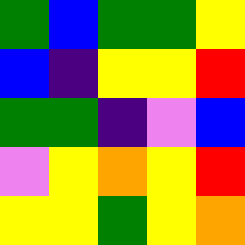[["green", "blue", "green", "green", "yellow"], ["blue", "indigo", "yellow", "yellow", "red"], ["green", "green", "indigo", "violet", "blue"], ["violet", "yellow", "orange", "yellow", "red"], ["yellow", "yellow", "green", "yellow", "orange"]]